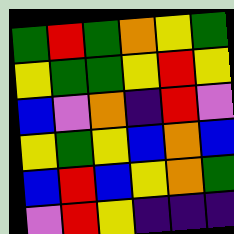[["green", "red", "green", "orange", "yellow", "green"], ["yellow", "green", "green", "yellow", "red", "yellow"], ["blue", "violet", "orange", "indigo", "red", "violet"], ["yellow", "green", "yellow", "blue", "orange", "blue"], ["blue", "red", "blue", "yellow", "orange", "green"], ["violet", "red", "yellow", "indigo", "indigo", "indigo"]]